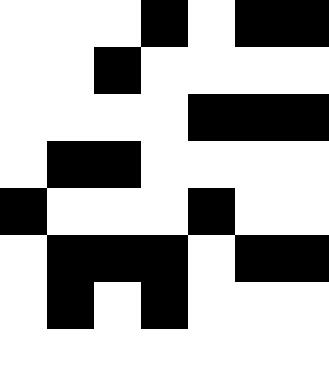[["white", "white", "white", "black", "white", "black", "black"], ["white", "white", "black", "white", "white", "white", "white"], ["white", "white", "white", "white", "black", "black", "black"], ["white", "black", "black", "white", "white", "white", "white"], ["black", "white", "white", "white", "black", "white", "white"], ["white", "black", "black", "black", "white", "black", "black"], ["white", "black", "white", "black", "white", "white", "white"], ["white", "white", "white", "white", "white", "white", "white"]]